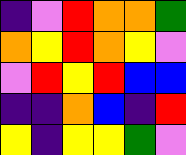[["indigo", "violet", "red", "orange", "orange", "green"], ["orange", "yellow", "red", "orange", "yellow", "violet"], ["violet", "red", "yellow", "red", "blue", "blue"], ["indigo", "indigo", "orange", "blue", "indigo", "red"], ["yellow", "indigo", "yellow", "yellow", "green", "violet"]]